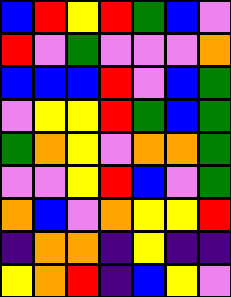[["blue", "red", "yellow", "red", "green", "blue", "violet"], ["red", "violet", "green", "violet", "violet", "violet", "orange"], ["blue", "blue", "blue", "red", "violet", "blue", "green"], ["violet", "yellow", "yellow", "red", "green", "blue", "green"], ["green", "orange", "yellow", "violet", "orange", "orange", "green"], ["violet", "violet", "yellow", "red", "blue", "violet", "green"], ["orange", "blue", "violet", "orange", "yellow", "yellow", "red"], ["indigo", "orange", "orange", "indigo", "yellow", "indigo", "indigo"], ["yellow", "orange", "red", "indigo", "blue", "yellow", "violet"]]